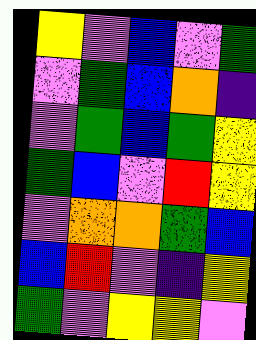[["yellow", "violet", "blue", "violet", "green"], ["violet", "green", "blue", "orange", "indigo"], ["violet", "green", "blue", "green", "yellow"], ["green", "blue", "violet", "red", "yellow"], ["violet", "orange", "orange", "green", "blue"], ["blue", "red", "violet", "indigo", "yellow"], ["green", "violet", "yellow", "yellow", "violet"]]